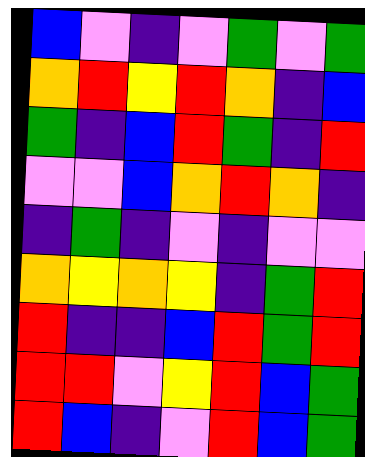[["blue", "violet", "indigo", "violet", "green", "violet", "green"], ["orange", "red", "yellow", "red", "orange", "indigo", "blue"], ["green", "indigo", "blue", "red", "green", "indigo", "red"], ["violet", "violet", "blue", "orange", "red", "orange", "indigo"], ["indigo", "green", "indigo", "violet", "indigo", "violet", "violet"], ["orange", "yellow", "orange", "yellow", "indigo", "green", "red"], ["red", "indigo", "indigo", "blue", "red", "green", "red"], ["red", "red", "violet", "yellow", "red", "blue", "green"], ["red", "blue", "indigo", "violet", "red", "blue", "green"]]